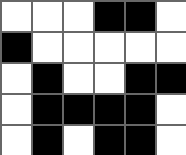[["white", "white", "white", "black", "black", "white"], ["black", "white", "white", "white", "white", "white"], ["white", "black", "white", "white", "black", "black"], ["white", "black", "black", "black", "black", "white"], ["white", "black", "white", "black", "black", "white"]]